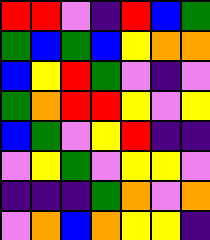[["red", "red", "violet", "indigo", "red", "blue", "green"], ["green", "blue", "green", "blue", "yellow", "orange", "orange"], ["blue", "yellow", "red", "green", "violet", "indigo", "violet"], ["green", "orange", "red", "red", "yellow", "violet", "yellow"], ["blue", "green", "violet", "yellow", "red", "indigo", "indigo"], ["violet", "yellow", "green", "violet", "yellow", "yellow", "violet"], ["indigo", "indigo", "indigo", "green", "orange", "violet", "orange"], ["violet", "orange", "blue", "orange", "yellow", "yellow", "indigo"]]